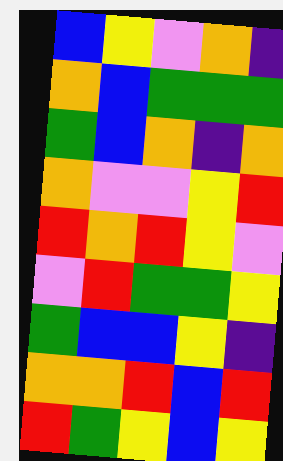[["blue", "yellow", "violet", "orange", "indigo"], ["orange", "blue", "green", "green", "green"], ["green", "blue", "orange", "indigo", "orange"], ["orange", "violet", "violet", "yellow", "red"], ["red", "orange", "red", "yellow", "violet"], ["violet", "red", "green", "green", "yellow"], ["green", "blue", "blue", "yellow", "indigo"], ["orange", "orange", "red", "blue", "red"], ["red", "green", "yellow", "blue", "yellow"]]